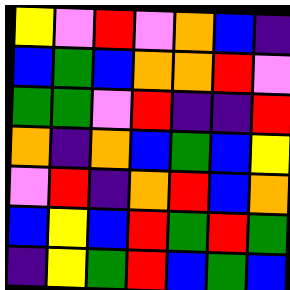[["yellow", "violet", "red", "violet", "orange", "blue", "indigo"], ["blue", "green", "blue", "orange", "orange", "red", "violet"], ["green", "green", "violet", "red", "indigo", "indigo", "red"], ["orange", "indigo", "orange", "blue", "green", "blue", "yellow"], ["violet", "red", "indigo", "orange", "red", "blue", "orange"], ["blue", "yellow", "blue", "red", "green", "red", "green"], ["indigo", "yellow", "green", "red", "blue", "green", "blue"]]